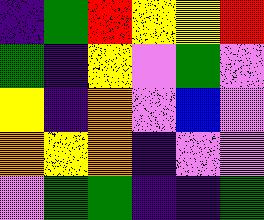[["indigo", "green", "red", "yellow", "yellow", "red"], ["green", "indigo", "yellow", "violet", "green", "violet"], ["yellow", "indigo", "orange", "violet", "blue", "violet"], ["orange", "yellow", "orange", "indigo", "violet", "violet"], ["violet", "green", "green", "indigo", "indigo", "green"]]